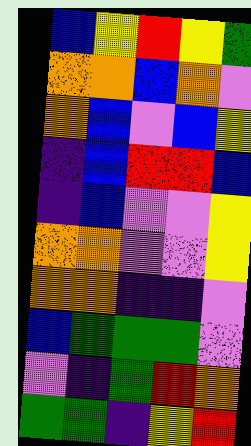[["blue", "yellow", "red", "yellow", "green"], ["orange", "orange", "blue", "orange", "violet"], ["orange", "blue", "violet", "blue", "yellow"], ["indigo", "blue", "red", "red", "blue"], ["indigo", "blue", "violet", "violet", "yellow"], ["orange", "orange", "violet", "violet", "yellow"], ["orange", "orange", "indigo", "indigo", "violet"], ["blue", "green", "green", "green", "violet"], ["violet", "indigo", "green", "red", "orange"], ["green", "green", "indigo", "yellow", "red"]]